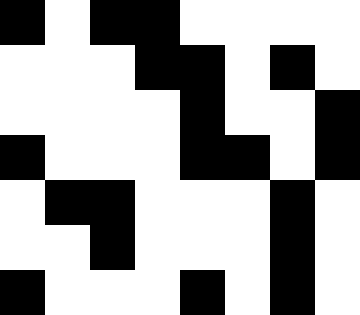[["black", "white", "black", "black", "white", "white", "white", "white"], ["white", "white", "white", "black", "black", "white", "black", "white"], ["white", "white", "white", "white", "black", "white", "white", "black"], ["black", "white", "white", "white", "black", "black", "white", "black"], ["white", "black", "black", "white", "white", "white", "black", "white"], ["white", "white", "black", "white", "white", "white", "black", "white"], ["black", "white", "white", "white", "black", "white", "black", "white"]]